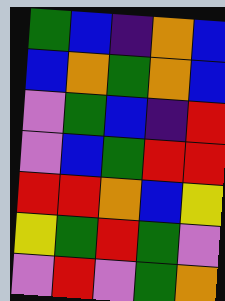[["green", "blue", "indigo", "orange", "blue"], ["blue", "orange", "green", "orange", "blue"], ["violet", "green", "blue", "indigo", "red"], ["violet", "blue", "green", "red", "red"], ["red", "red", "orange", "blue", "yellow"], ["yellow", "green", "red", "green", "violet"], ["violet", "red", "violet", "green", "orange"]]